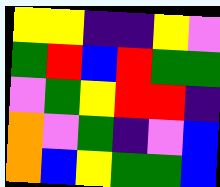[["yellow", "yellow", "indigo", "indigo", "yellow", "violet"], ["green", "red", "blue", "red", "green", "green"], ["violet", "green", "yellow", "red", "red", "indigo"], ["orange", "violet", "green", "indigo", "violet", "blue"], ["orange", "blue", "yellow", "green", "green", "blue"]]